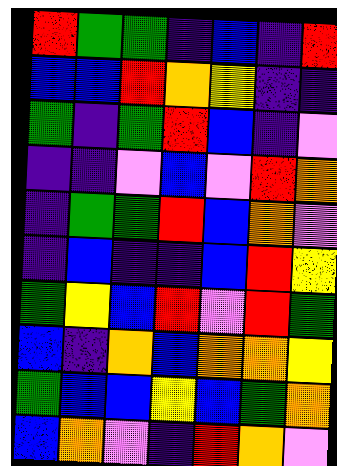[["red", "green", "green", "indigo", "blue", "indigo", "red"], ["blue", "blue", "red", "orange", "yellow", "indigo", "indigo"], ["green", "indigo", "green", "red", "blue", "indigo", "violet"], ["indigo", "indigo", "violet", "blue", "violet", "red", "orange"], ["indigo", "green", "green", "red", "blue", "orange", "violet"], ["indigo", "blue", "indigo", "indigo", "blue", "red", "yellow"], ["green", "yellow", "blue", "red", "violet", "red", "green"], ["blue", "indigo", "orange", "blue", "orange", "orange", "yellow"], ["green", "blue", "blue", "yellow", "blue", "green", "orange"], ["blue", "orange", "violet", "indigo", "red", "orange", "violet"]]